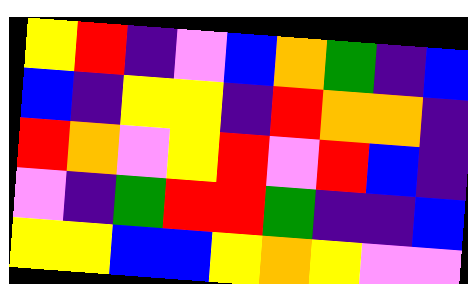[["yellow", "red", "indigo", "violet", "blue", "orange", "green", "indigo", "blue"], ["blue", "indigo", "yellow", "yellow", "indigo", "red", "orange", "orange", "indigo"], ["red", "orange", "violet", "yellow", "red", "violet", "red", "blue", "indigo"], ["violet", "indigo", "green", "red", "red", "green", "indigo", "indigo", "blue"], ["yellow", "yellow", "blue", "blue", "yellow", "orange", "yellow", "violet", "violet"]]